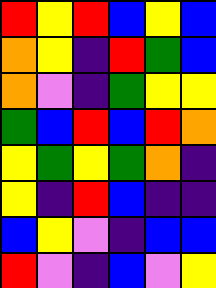[["red", "yellow", "red", "blue", "yellow", "blue"], ["orange", "yellow", "indigo", "red", "green", "blue"], ["orange", "violet", "indigo", "green", "yellow", "yellow"], ["green", "blue", "red", "blue", "red", "orange"], ["yellow", "green", "yellow", "green", "orange", "indigo"], ["yellow", "indigo", "red", "blue", "indigo", "indigo"], ["blue", "yellow", "violet", "indigo", "blue", "blue"], ["red", "violet", "indigo", "blue", "violet", "yellow"]]